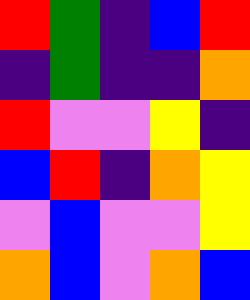[["red", "green", "indigo", "blue", "red"], ["indigo", "green", "indigo", "indigo", "orange"], ["red", "violet", "violet", "yellow", "indigo"], ["blue", "red", "indigo", "orange", "yellow"], ["violet", "blue", "violet", "violet", "yellow"], ["orange", "blue", "violet", "orange", "blue"]]